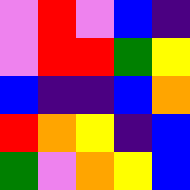[["violet", "red", "violet", "blue", "indigo"], ["violet", "red", "red", "green", "yellow"], ["blue", "indigo", "indigo", "blue", "orange"], ["red", "orange", "yellow", "indigo", "blue"], ["green", "violet", "orange", "yellow", "blue"]]